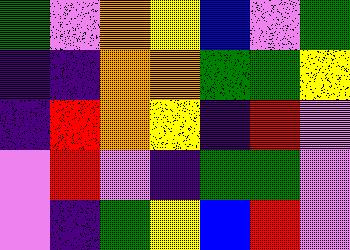[["green", "violet", "orange", "yellow", "blue", "violet", "green"], ["indigo", "indigo", "orange", "orange", "green", "green", "yellow"], ["indigo", "red", "orange", "yellow", "indigo", "red", "violet"], ["violet", "red", "violet", "indigo", "green", "green", "violet"], ["violet", "indigo", "green", "yellow", "blue", "red", "violet"]]